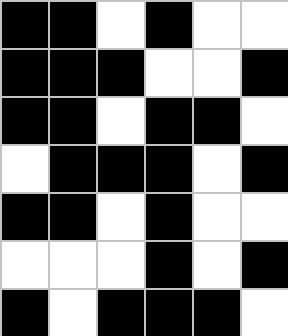[["black", "black", "white", "black", "white", "white"], ["black", "black", "black", "white", "white", "black"], ["black", "black", "white", "black", "black", "white"], ["white", "black", "black", "black", "white", "black"], ["black", "black", "white", "black", "white", "white"], ["white", "white", "white", "black", "white", "black"], ["black", "white", "black", "black", "black", "white"]]